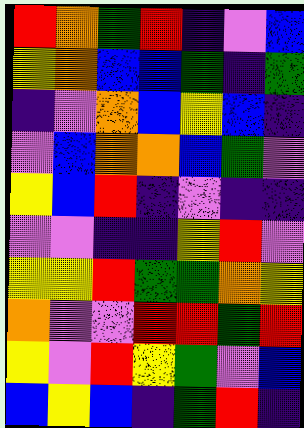[["red", "orange", "green", "red", "indigo", "violet", "blue"], ["yellow", "orange", "blue", "blue", "green", "indigo", "green"], ["indigo", "violet", "orange", "blue", "yellow", "blue", "indigo"], ["violet", "blue", "orange", "orange", "blue", "green", "violet"], ["yellow", "blue", "red", "indigo", "violet", "indigo", "indigo"], ["violet", "violet", "indigo", "indigo", "yellow", "red", "violet"], ["yellow", "yellow", "red", "green", "green", "orange", "yellow"], ["orange", "violet", "violet", "red", "red", "green", "red"], ["yellow", "violet", "red", "yellow", "green", "violet", "blue"], ["blue", "yellow", "blue", "indigo", "green", "red", "indigo"]]